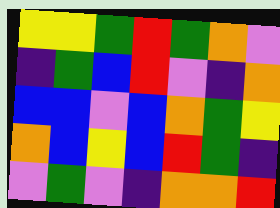[["yellow", "yellow", "green", "red", "green", "orange", "violet"], ["indigo", "green", "blue", "red", "violet", "indigo", "orange"], ["blue", "blue", "violet", "blue", "orange", "green", "yellow"], ["orange", "blue", "yellow", "blue", "red", "green", "indigo"], ["violet", "green", "violet", "indigo", "orange", "orange", "red"]]